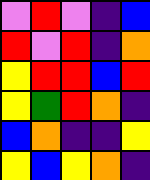[["violet", "red", "violet", "indigo", "blue"], ["red", "violet", "red", "indigo", "orange"], ["yellow", "red", "red", "blue", "red"], ["yellow", "green", "red", "orange", "indigo"], ["blue", "orange", "indigo", "indigo", "yellow"], ["yellow", "blue", "yellow", "orange", "indigo"]]